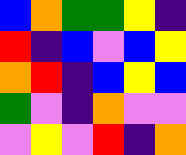[["blue", "orange", "green", "green", "yellow", "indigo"], ["red", "indigo", "blue", "violet", "blue", "yellow"], ["orange", "red", "indigo", "blue", "yellow", "blue"], ["green", "violet", "indigo", "orange", "violet", "violet"], ["violet", "yellow", "violet", "red", "indigo", "orange"]]